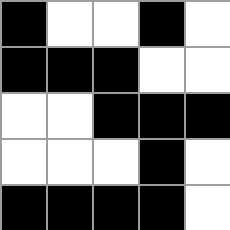[["black", "white", "white", "black", "white"], ["black", "black", "black", "white", "white"], ["white", "white", "black", "black", "black"], ["white", "white", "white", "black", "white"], ["black", "black", "black", "black", "white"]]